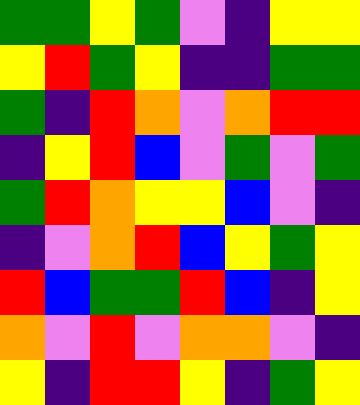[["green", "green", "yellow", "green", "violet", "indigo", "yellow", "yellow"], ["yellow", "red", "green", "yellow", "indigo", "indigo", "green", "green"], ["green", "indigo", "red", "orange", "violet", "orange", "red", "red"], ["indigo", "yellow", "red", "blue", "violet", "green", "violet", "green"], ["green", "red", "orange", "yellow", "yellow", "blue", "violet", "indigo"], ["indigo", "violet", "orange", "red", "blue", "yellow", "green", "yellow"], ["red", "blue", "green", "green", "red", "blue", "indigo", "yellow"], ["orange", "violet", "red", "violet", "orange", "orange", "violet", "indigo"], ["yellow", "indigo", "red", "red", "yellow", "indigo", "green", "yellow"]]